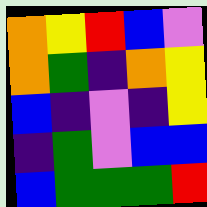[["orange", "yellow", "red", "blue", "violet"], ["orange", "green", "indigo", "orange", "yellow"], ["blue", "indigo", "violet", "indigo", "yellow"], ["indigo", "green", "violet", "blue", "blue"], ["blue", "green", "green", "green", "red"]]